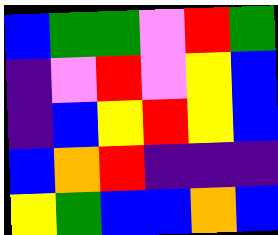[["blue", "green", "green", "violet", "red", "green"], ["indigo", "violet", "red", "violet", "yellow", "blue"], ["indigo", "blue", "yellow", "red", "yellow", "blue"], ["blue", "orange", "red", "indigo", "indigo", "indigo"], ["yellow", "green", "blue", "blue", "orange", "blue"]]